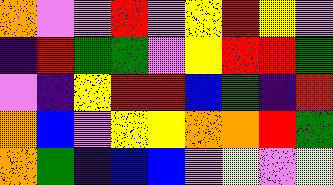[["orange", "violet", "violet", "red", "violet", "yellow", "red", "yellow", "violet"], ["indigo", "red", "green", "green", "violet", "yellow", "red", "red", "green"], ["violet", "indigo", "yellow", "red", "red", "blue", "green", "indigo", "red"], ["orange", "blue", "violet", "yellow", "yellow", "orange", "orange", "red", "green"], ["orange", "green", "indigo", "blue", "blue", "violet", "yellow", "violet", "yellow"]]